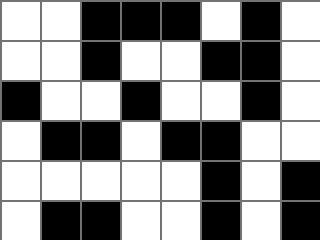[["white", "white", "black", "black", "black", "white", "black", "white"], ["white", "white", "black", "white", "white", "black", "black", "white"], ["black", "white", "white", "black", "white", "white", "black", "white"], ["white", "black", "black", "white", "black", "black", "white", "white"], ["white", "white", "white", "white", "white", "black", "white", "black"], ["white", "black", "black", "white", "white", "black", "white", "black"]]